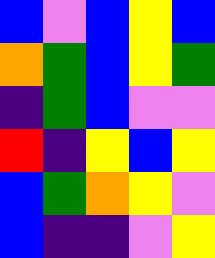[["blue", "violet", "blue", "yellow", "blue"], ["orange", "green", "blue", "yellow", "green"], ["indigo", "green", "blue", "violet", "violet"], ["red", "indigo", "yellow", "blue", "yellow"], ["blue", "green", "orange", "yellow", "violet"], ["blue", "indigo", "indigo", "violet", "yellow"]]